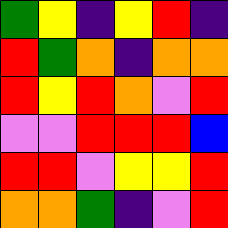[["green", "yellow", "indigo", "yellow", "red", "indigo"], ["red", "green", "orange", "indigo", "orange", "orange"], ["red", "yellow", "red", "orange", "violet", "red"], ["violet", "violet", "red", "red", "red", "blue"], ["red", "red", "violet", "yellow", "yellow", "red"], ["orange", "orange", "green", "indigo", "violet", "red"]]